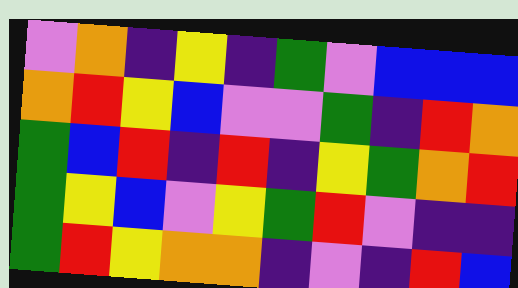[["violet", "orange", "indigo", "yellow", "indigo", "green", "violet", "blue", "blue", "blue"], ["orange", "red", "yellow", "blue", "violet", "violet", "green", "indigo", "red", "orange"], ["green", "blue", "red", "indigo", "red", "indigo", "yellow", "green", "orange", "red"], ["green", "yellow", "blue", "violet", "yellow", "green", "red", "violet", "indigo", "indigo"], ["green", "red", "yellow", "orange", "orange", "indigo", "violet", "indigo", "red", "blue"]]